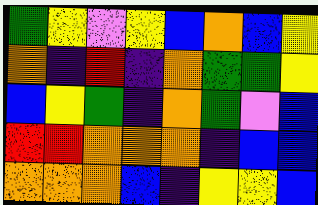[["green", "yellow", "violet", "yellow", "blue", "orange", "blue", "yellow"], ["orange", "indigo", "red", "indigo", "orange", "green", "green", "yellow"], ["blue", "yellow", "green", "indigo", "orange", "green", "violet", "blue"], ["red", "red", "orange", "orange", "orange", "indigo", "blue", "blue"], ["orange", "orange", "orange", "blue", "indigo", "yellow", "yellow", "blue"]]